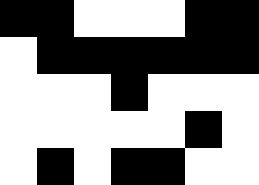[["black", "black", "white", "white", "white", "black", "black"], ["white", "black", "black", "black", "black", "black", "black"], ["white", "white", "white", "black", "white", "white", "white"], ["white", "white", "white", "white", "white", "black", "white"], ["white", "black", "white", "black", "black", "white", "white"]]